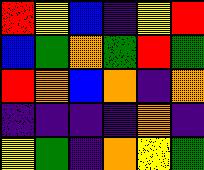[["red", "yellow", "blue", "indigo", "yellow", "red"], ["blue", "green", "orange", "green", "red", "green"], ["red", "orange", "blue", "orange", "indigo", "orange"], ["indigo", "indigo", "indigo", "indigo", "orange", "indigo"], ["yellow", "green", "indigo", "orange", "yellow", "green"]]